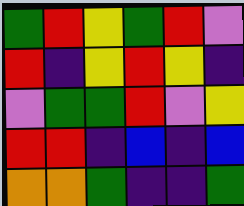[["green", "red", "yellow", "green", "red", "violet"], ["red", "indigo", "yellow", "red", "yellow", "indigo"], ["violet", "green", "green", "red", "violet", "yellow"], ["red", "red", "indigo", "blue", "indigo", "blue"], ["orange", "orange", "green", "indigo", "indigo", "green"]]